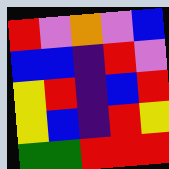[["red", "violet", "orange", "violet", "blue"], ["blue", "blue", "indigo", "red", "violet"], ["yellow", "red", "indigo", "blue", "red"], ["yellow", "blue", "indigo", "red", "yellow"], ["green", "green", "red", "red", "red"]]